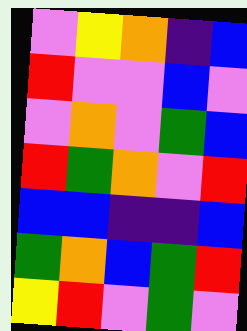[["violet", "yellow", "orange", "indigo", "blue"], ["red", "violet", "violet", "blue", "violet"], ["violet", "orange", "violet", "green", "blue"], ["red", "green", "orange", "violet", "red"], ["blue", "blue", "indigo", "indigo", "blue"], ["green", "orange", "blue", "green", "red"], ["yellow", "red", "violet", "green", "violet"]]